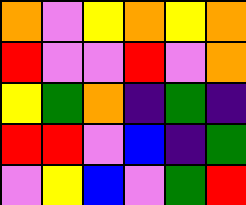[["orange", "violet", "yellow", "orange", "yellow", "orange"], ["red", "violet", "violet", "red", "violet", "orange"], ["yellow", "green", "orange", "indigo", "green", "indigo"], ["red", "red", "violet", "blue", "indigo", "green"], ["violet", "yellow", "blue", "violet", "green", "red"]]